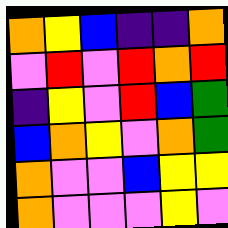[["orange", "yellow", "blue", "indigo", "indigo", "orange"], ["violet", "red", "violet", "red", "orange", "red"], ["indigo", "yellow", "violet", "red", "blue", "green"], ["blue", "orange", "yellow", "violet", "orange", "green"], ["orange", "violet", "violet", "blue", "yellow", "yellow"], ["orange", "violet", "violet", "violet", "yellow", "violet"]]